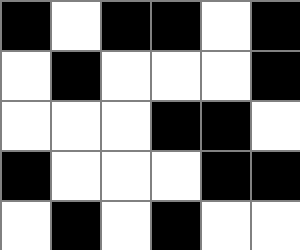[["black", "white", "black", "black", "white", "black"], ["white", "black", "white", "white", "white", "black"], ["white", "white", "white", "black", "black", "white"], ["black", "white", "white", "white", "black", "black"], ["white", "black", "white", "black", "white", "white"]]